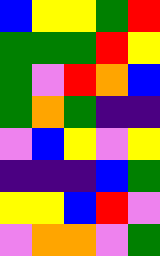[["blue", "yellow", "yellow", "green", "red"], ["green", "green", "green", "red", "yellow"], ["green", "violet", "red", "orange", "blue"], ["green", "orange", "green", "indigo", "indigo"], ["violet", "blue", "yellow", "violet", "yellow"], ["indigo", "indigo", "indigo", "blue", "green"], ["yellow", "yellow", "blue", "red", "violet"], ["violet", "orange", "orange", "violet", "green"]]